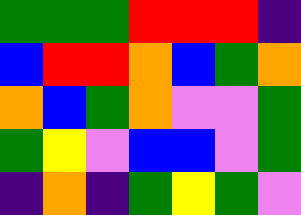[["green", "green", "green", "red", "red", "red", "indigo"], ["blue", "red", "red", "orange", "blue", "green", "orange"], ["orange", "blue", "green", "orange", "violet", "violet", "green"], ["green", "yellow", "violet", "blue", "blue", "violet", "green"], ["indigo", "orange", "indigo", "green", "yellow", "green", "violet"]]